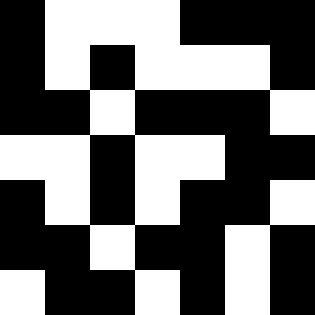[["black", "white", "white", "white", "black", "black", "black"], ["black", "white", "black", "white", "white", "white", "black"], ["black", "black", "white", "black", "black", "black", "white"], ["white", "white", "black", "white", "white", "black", "black"], ["black", "white", "black", "white", "black", "black", "white"], ["black", "black", "white", "black", "black", "white", "black"], ["white", "black", "black", "white", "black", "white", "black"]]